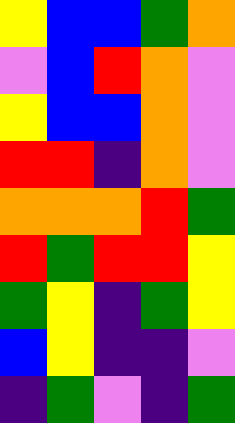[["yellow", "blue", "blue", "green", "orange"], ["violet", "blue", "red", "orange", "violet"], ["yellow", "blue", "blue", "orange", "violet"], ["red", "red", "indigo", "orange", "violet"], ["orange", "orange", "orange", "red", "green"], ["red", "green", "red", "red", "yellow"], ["green", "yellow", "indigo", "green", "yellow"], ["blue", "yellow", "indigo", "indigo", "violet"], ["indigo", "green", "violet", "indigo", "green"]]